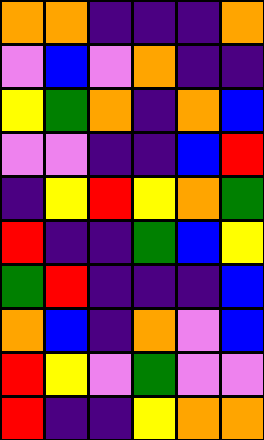[["orange", "orange", "indigo", "indigo", "indigo", "orange"], ["violet", "blue", "violet", "orange", "indigo", "indigo"], ["yellow", "green", "orange", "indigo", "orange", "blue"], ["violet", "violet", "indigo", "indigo", "blue", "red"], ["indigo", "yellow", "red", "yellow", "orange", "green"], ["red", "indigo", "indigo", "green", "blue", "yellow"], ["green", "red", "indigo", "indigo", "indigo", "blue"], ["orange", "blue", "indigo", "orange", "violet", "blue"], ["red", "yellow", "violet", "green", "violet", "violet"], ["red", "indigo", "indigo", "yellow", "orange", "orange"]]